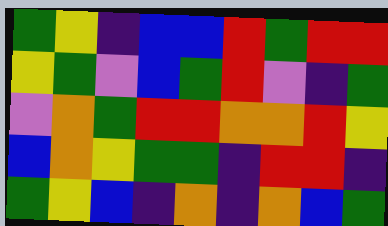[["green", "yellow", "indigo", "blue", "blue", "red", "green", "red", "red"], ["yellow", "green", "violet", "blue", "green", "red", "violet", "indigo", "green"], ["violet", "orange", "green", "red", "red", "orange", "orange", "red", "yellow"], ["blue", "orange", "yellow", "green", "green", "indigo", "red", "red", "indigo"], ["green", "yellow", "blue", "indigo", "orange", "indigo", "orange", "blue", "green"]]